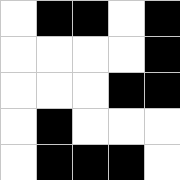[["white", "black", "black", "white", "black"], ["white", "white", "white", "white", "black"], ["white", "white", "white", "black", "black"], ["white", "black", "white", "white", "white"], ["white", "black", "black", "black", "white"]]